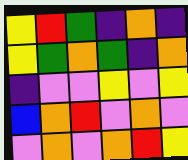[["yellow", "red", "green", "indigo", "orange", "indigo"], ["yellow", "green", "orange", "green", "indigo", "orange"], ["indigo", "violet", "violet", "yellow", "violet", "yellow"], ["blue", "orange", "red", "violet", "orange", "violet"], ["violet", "orange", "violet", "orange", "red", "yellow"]]